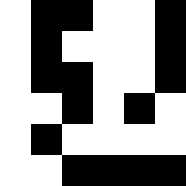[["white", "black", "black", "white", "white", "black"], ["white", "black", "white", "white", "white", "black"], ["white", "black", "black", "white", "white", "black"], ["white", "white", "black", "white", "black", "white"], ["white", "black", "white", "white", "white", "white"], ["white", "white", "black", "black", "black", "black"]]